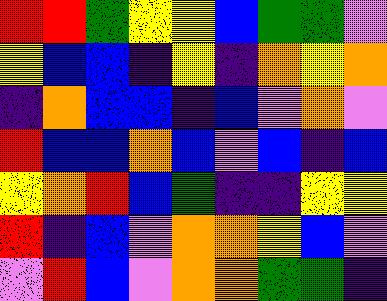[["red", "red", "green", "yellow", "yellow", "blue", "green", "green", "violet"], ["yellow", "blue", "blue", "indigo", "yellow", "indigo", "orange", "yellow", "orange"], ["indigo", "orange", "blue", "blue", "indigo", "blue", "violet", "orange", "violet"], ["red", "blue", "blue", "orange", "blue", "violet", "blue", "indigo", "blue"], ["yellow", "orange", "red", "blue", "green", "indigo", "indigo", "yellow", "yellow"], ["red", "indigo", "blue", "violet", "orange", "orange", "yellow", "blue", "violet"], ["violet", "red", "blue", "violet", "orange", "orange", "green", "green", "indigo"]]